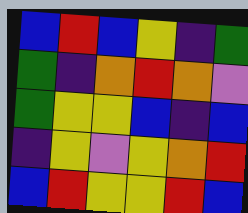[["blue", "red", "blue", "yellow", "indigo", "green"], ["green", "indigo", "orange", "red", "orange", "violet"], ["green", "yellow", "yellow", "blue", "indigo", "blue"], ["indigo", "yellow", "violet", "yellow", "orange", "red"], ["blue", "red", "yellow", "yellow", "red", "blue"]]